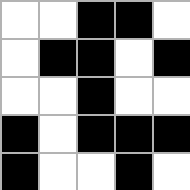[["white", "white", "black", "black", "white"], ["white", "black", "black", "white", "black"], ["white", "white", "black", "white", "white"], ["black", "white", "black", "black", "black"], ["black", "white", "white", "black", "white"]]